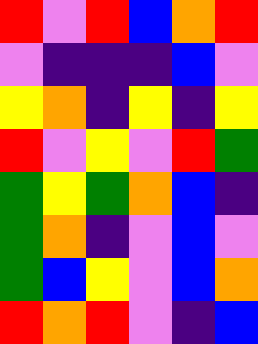[["red", "violet", "red", "blue", "orange", "red"], ["violet", "indigo", "indigo", "indigo", "blue", "violet"], ["yellow", "orange", "indigo", "yellow", "indigo", "yellow"], ["red", "violet", "yellow", "violet", "red", "green"], ["green", "yellow", "green", "orange", "blue", "indigo"], ["green", "orange", "indigo", "violet", "blue", "violet"], ["green", "blue", "yellow", "violet", "blue", "orange"], ["red", "orange", "red", "violet", "indigo", "blue"]]